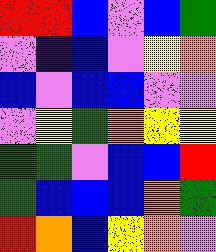[["red", "red", "blue", "violet", "blue", "green"], ["violet", "indigo", "blue", "violet", "yellow", "orange"], ["blue", "violet", "blue", "blue", "violet", "violet"], ["violet", "yellow", "green", "orange", "yellow", "yellow"], ["green", "green", "violet", "blue", "blue", "red"], ["green", "blue", "blue", "blue", "orange", "green"], ["red", "orange", "blue", "yellow", "orange", "violet"]]